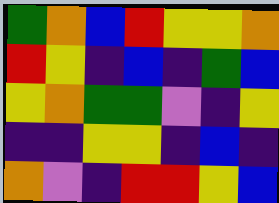[["green", "orange", "blue", "red", "yellow", "yellow", "orange"], ["red", "yellow", "indigo", "blue", "indigo", "green", "blue"], ["yellow", "orange", "green", "green", "violet", "indigo", "yellow"], ["indigo", "indigo", "yellow", "yellow", "indigo", "blue", "indigo"], ["orange", "violet", "indigo", "red", "red", "yellow", "blue"]]